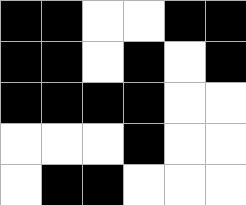[["black", "black", "white", "white", "black", "black"], ["black", "black", "white", "black", "white", "black"], ["black", "black", "black", "black", "white", "white"], ["white", "white", "white", "black", "white", "white"], ["white", "black", "black", "white", "white", "white"]]